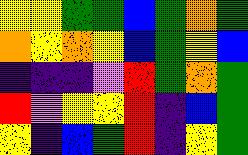[["yellow", "yellow", "green", "green", "blue", "green", "orange", "green"], ["orange", "yellow", "orange", "yellow", "blue", "green", "yellow", "blue"], ["indigo", "indigo", "indigo", "violet", "red", "green", "orange", "green"], ["red", "violet", "yellow", "yellow", "red", "indigo", "blue", "green"], ["yellow", "indigo", "blue", "green", "red", "indigo", "yellow", "green"]]